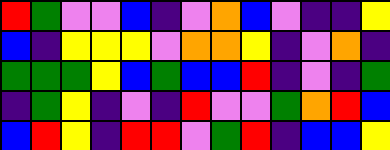[["red", "green", "violet", "violet", "blue", "indigo", "violet", "orange", "blue", "violet", "indigo", "indigo", "yellow"], ["blue", "indigo", "yellow", "yellow", "yellow", "violet", "orange", "orange", "yellow", "indigo", "violet", "orange", "indigo"], ["green", "green", "green", "yellow", "blue", "green", "blue", "blue", "red", "indigo", "violet", "indigo", "green"], ["indigo", "green", "yellow", "indigo", "violet", "indigo", "red", "violet", "violet", "green", "orange", "red", "blue"], ["blue", "red", "yellow", "indigo", "red", "red", "violet", "green", "red", "indigo", "blue", "blue", "yellow"]]